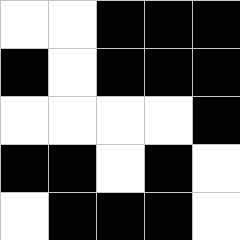[["white", "white", "black", "black", "black"], ["black", "white", "black", "black", "black"], ["white", "white", "white", "white", "black"], ["black", "black", "white", "black", "white"], ["white", "black", "black", "black", "white"]]